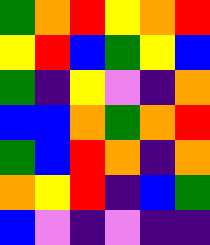[["green", "orange", "red", "yellow", "orange", "red"], ["yellow", "red", "blue", "green", "yellow", "blue"], ["green", "indigo", "yellow", "violet", "indigo", "orange"], ["blue", "blue", "orange", "green", "orange", "red"], ["green", "blue", "red", "orange", "indigo", "orange"], ["orange", "yellow", "red", "indigo", "blue", "green"], ["blue", "violet", "indigo", "violet", "indigo", "indigo"]]